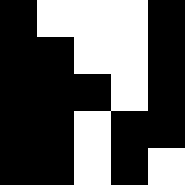[["black", "white", "white", "white", "black"], ["black", "black", "white", "white", "black"], ["black", "black", "black", "white", "black"], ["black", "black", "white", "black", "black"], ["black", "black", "white", "black", "white"]]